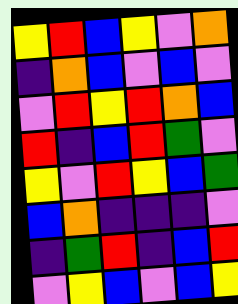[["yellow", "red", "blue", "yellow", "violet", "orange"], ["indigo", "orange", "blue", "violet", "blue", "violet"], ["violet", "red", "yellow", "red", "orange", "blue"], ["red", "indigo", "blue", "red", "green", "violet"], ["yellow", "violet", "red", "yellow", "blue", "green"], ["blue", "orange", "indigo", "indigo", "indigo", "violet"], ["indigo", "green", "red", "indigo", "blue", "red"], ["violet", "yellow", "blue", "violet", "blue", "yellow"]]